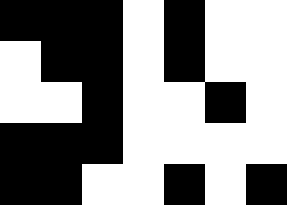[["black", "black", "black", "white", "black", "white", "white"], ["white", "black", "black", "white", "black", "white", "white"], ["white", "white", "black", "white", "white", "black", "white"], ["black", "black", "black", "white", "white", "white", "white"], ["black", "black", "white", "white", "black", "white", "black"]]